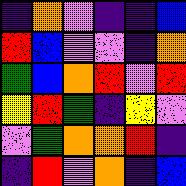[["indigo", "orange", "violet", "indigo", "indigo", "blue"], ["red", "blue", "violet", "violet", "indigo", "orange"], ["green", "blue", "orange", "red", "violet", "red"], ["yellow", "red", "green", "indigo", "yellow", "violet"], ["violet", "green", "orange", "orange", "red", "indigo"], ["indigo", "red", "violet", "orange", "indigo", "blue"]]